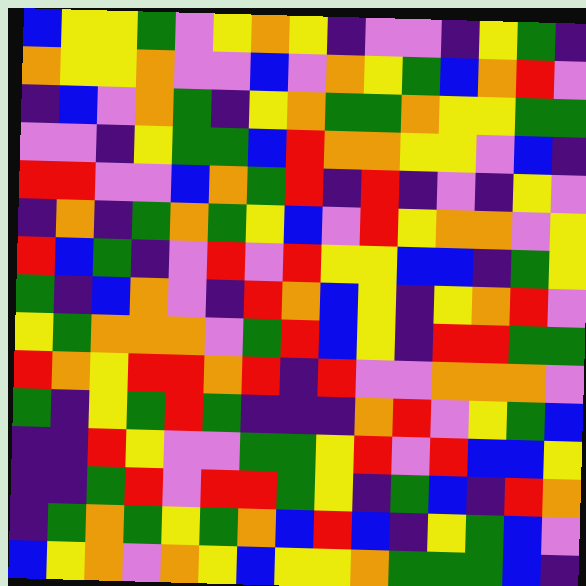[["blue", "yellow", "yellow", "green", "violet", "yellow", "orange", "yellow", "indigo", "violet", "violet", "indigo", "yellow", "green", "indigo"], ["orange", "yellow", "yellow", "orange", "violet", "violet", "blue", "violet", "orange", "yellow", "green", "blue", "orange", "red", "violet"], ["indigo", "blue", "violet", "orange", "green", "indigo", "yellow", "orange", "green", "green", "orange", "yellow", "yellow", "green", "green"], ["violet", "violet", "indigo", "yellow", "green", "green", "blue", "red", "orange", "orange", "yellow", "yellow", "violet", "blue", "indigo"], ["red", "red", "violet", "violet", "blue", "orange", "green", "red", "indigo", "red", "indigo", "violet", "indigo", "yellow", "violet"], ["indigo", "orange", "indigo", "green", "orange", "green", "yellow", "blue", "violet", "red", "yellow", "orange", "orange", "violet", "yellow"], ["red", "blue", "green", "indigo", "violet", "red", "violet", "red", "yellow", "yellow", "blue", "blue", "indigo", "green", "yellow"], ["green", "indigo", "blue", "orange", "violet", "indigo", "red", "orange", "blue", "yellow", "indigo", "yellow", "orange", "red", "violet"], ["yellow", "green", "orange", "orange", "orange", "violet", "green", "red", "blue", "yellow", "indigo", "red", "red", "green", "green"], ["red", "orange", "yellow", "red", "red", "orange", "red", "indigo", "red", "violet", "violet", "orange", "orange", "orange", "violet"], ["green", "indigo", "yellow", "green", "red", "green", "indigo", "indigo", "indigo", "orange", "red", "violet", "yellow", "green", "blue"], ["indigo", "indigo", "red", "yellow", "violet", "violet", "green", "green", "yellow", "red", "violet", "red", "blue", "blue", "yellow"], ["indigo", "indigo", "green", "red", "violet", "red", "red", "green", "yellow", "indigo", "green", "blue", "indigo", "red", "orange"], ["indigo", "green", "orange", "green", "yellow", "green", "orange", "blue", "red", "blue", "indigo", "yellow", "green", "blue", "violet"], ["blue", "yellow", "orange", "violet", "orange", "yellow", "blue", "yellow", "yellow", "orange", "green", "green", "green", "blue", "indigo"]]